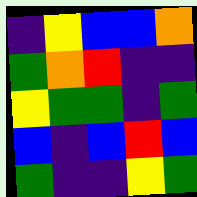[["indigo", "yellow", "blue", "blue", "orange"], ["green", "orange", "red", "indigo", "indigo"], ["yellow", "green", "green", "indigo", "green"], ["blue", "indigo", "blue", "red", "blue"], ["green", "indigo", "indigo", "yellow", "green"]]